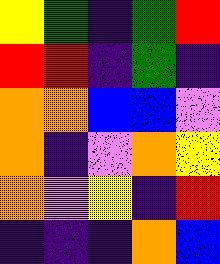[["yellow", "green", "indigo", "green", "red"], ["red", "red", "indigo", "green", "indigo"], ["orange", "orange", "blue", "blue", "violet"], ["orange", "indigo", "violet", "orange", "yellow"], ["orange", "violet", "yellow", "indigo", "red"], ["indigo", "indigo", "indigo", "orange", "blue"]]